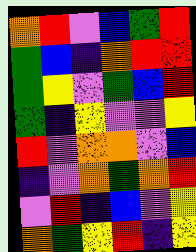[["orange", "red", "violet", "blue", "green", "red"], ["green", "blue", "indigo", "orange", "red", "red"], ["green", "yellow", "violet", "green", "blue", "red"], ["green", "indigo", "yellow", "violet", "violet", "yellow"], ["red", "violet", "orange", "orange", "violet", "blue"], ["indigo", "violet", "orange", "green", "orange", "red"], ["violet", "red", "indigo", "blue", "violet", "yellow"], ["orange", "green", "yellow", "red", "indigo", "yellow"]]